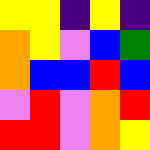[["yellow", "yellow", "indigo", "yellow", "indigo"], ["orange", "yellow", "violet", "blue", "green"], ["orange", "blue", "blue", "red", "blue"], ["violet", "red", "violet", "orange", "red"], ["red", "red", "violet", "orange", "yellow"]]